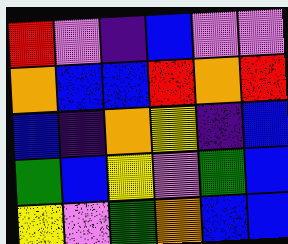[["red", "violet", "indigo", "blue", "violet", "violet"], ["orange", "blue", "blue", "red", "orange", "red"], ["blue", "indigo", "orange", "yellow", "indigo", "blue"], ["green", "blue", "yellow", "violet", "green", "blue"], ["yellow", "violet", "green", "orange", "blue", "blue"]]